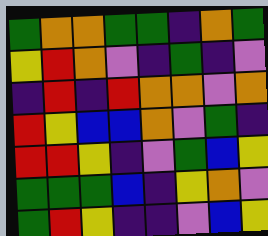[["green", "orange", "orange", "green", "green", "indigo", "orange", "green"], ["yellow", "red", "orange", "violet", "indigo", "green", "indigo", "violet"], ["indigo", "red", "indigo", "red", "orange", "orange", "violet", "orange"], ["red", "yellow", "blue", "blue", "orange", "violet", "green", "indigo"], ["red", "red", "yellow", "indigo", "violet", "green", "blue", "yellow"], ["green", "green", "green", "blue", "indigo", "yellow", "orange", "violet"], ["green", "red", "yellow", "indigo", "indigo", "violet", "blue", "yellow"]]